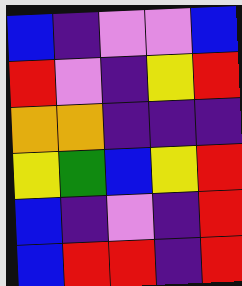[["blue", "indigo", "violet", "violet", "blue"], ["red", "violet", "indigo", "yellow", "red"], ["orange", "orange", "indigo", "indigo", "indigo"], ["yellow", "green", "blue", "yellow", "red"], ["blue", "indigo", "violet", "indigo", "red"], ["blue", "red", "red", "indigo", "red"]]